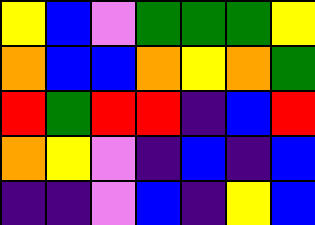[["yellow", "blue", "violet", "green", "green", "green", "yellow"], ["orange", "blue", "blue", "orange", "yellow", "orange", "green"], ["red", "green", "red", "red", "indigo", "blue", "red"], ["orange", "yellow", "violet", "indigo", "blue", "indigo", "blue"], ["indigo", "indigo", "violet", "blue", "indigo", "yellow", "blue"]]